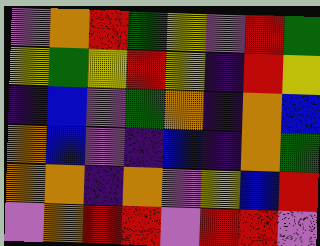[["violet", "orange", "red", "green", "yellow", "violet", "red", "green"], ["yellow", "green", "yellow", "red", "yellow", "indigo", "red", "yellow"], ["indigo", "blue", "violet", "green", "orange", "indigo", "orange", "blue"], ["orange", "blue", "violet", "indigo", "blue", "indigo", "orange", "green"], ["orange", "orange", "indigo", "orange", "violet", "yellow", "blue", "red"], ["violet", "orange", "red", "red", "violet", "red", "red", "violet"]]